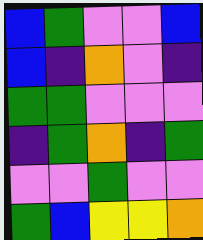[["blue", "green", "violet", "violet", "blue"], ["blue", "indigo", "orange", "violet", "indigo"], ["green", "green", "violet", "violet", "violet"], ["indigo", "green", "orange", "indigo", "green"], ["violet", "violet", "green", "violet", "violet"], ["green", "blue", "yellow", "yellow", "orange"]]